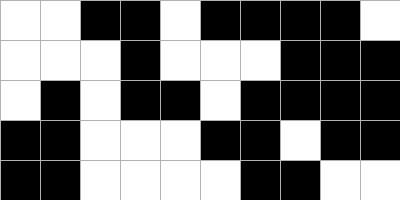[["white", "white", "black", "black", "white", "black", "black", "black", "black", "white"], ["white", "white", "white", "black", "white", "white", "white", "black", "black", "black"], ["white", "black", "white", "black", "black", "white", "black", "black", "black", "black"], ["black", "black", "white", "white", "white", "black", "black", "white", "black", "black"], ["black", "black", "white", "white", "white", "white", "black", "black", "white", "white"]]